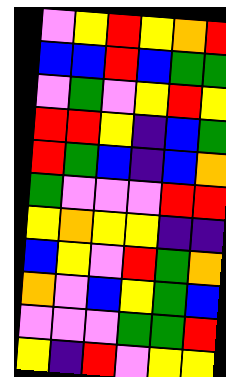[["violet", "yellow", "red", "yellow", "orange", "red"], ["blue", "blue", "red", "blue", "green", "green"], ["violet", "green", "violet", "yellow", "red", "yellow"], ["red", "red", "yellow", "indigo", "blue", "green"], ["red", "green", "blue", "indigo", "blue", "orange"], ["green", "violet", "violet", "violet", "red", "red"], ["yellow", "orange", "yellow", "yellow", "indigo", "indigo"], ["blue", "yellow", "violet", "red", "green", "orange"], ["orange", "violet", "blue", "yellow", "green", "blue"], ["violet", "violet", "violet", "green", "green", "red"], ["yellow", "indigo", "red", "violet", "yellow", "yellow"]]